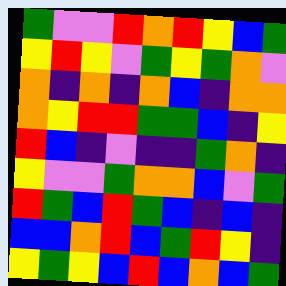[["green", "violet", "violet", "red", "orange", "red", "yellow", "blue", "green"], ["yellow", "red", "yellow", "violet", "green", "yellow", "green", "orange", "violet"], ["orange", "indigo", "orange", "indigo", "orange", "blue", "indigo", "orange", "orange"], ["orange", "yellow", "red", "red", "green", "green", "blue", "indigo", "yellow"], ["red", "blue", "indigo", "violet", "indigo", "indigo", "green", "orange", "indigo"], ["yellow", "violet", "violet", "green", "orange", "orange", "blue", "violet", "green"], ["red", "green", "blue", "red", "green", "blue", "indigo", "blue", "indigo"], ["blue", "blue", "orange", "red", "blue", "green", "red", "yellow", "indigo"], ["yellow", "green", "yellow", "blue", "red", "blue", "orange", "blue", "green"]]